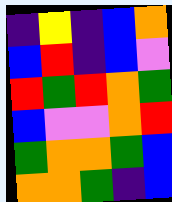[["indigo", "yellow", "indigo", "blue", "orange"], ["blue", "red", "indigo", "blue", "violet"], ["red", "green", "red", "orange", "green"], ["blue", "violet", "violet", "orange", "red"], ["green", "orange", "orange", "green", "blue"], ["orange", "orange", "green", "indigo", "blue"]]